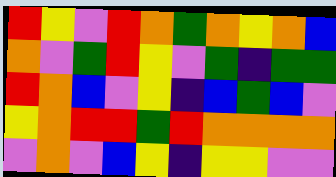[["red", "yellow", "violet", "red", "orange", "green", "orange", "yellow", "orange", "blue"], ["orange", "violet", "green", "red", "yellow", "violet", "green", "indigo", "green", "green"], ["red", "orange", "blue", "violet", "yellow", "indigo", "blue", "green", "blue", "violet"], ["yellow", "orange", "red", "red", "green", "red", "orange", "orange", "orange", "orange"], ["violet", "orange", "violet", "blue", "yellow", "indigo", "yellow", "yellow", "violet", "violet"]]